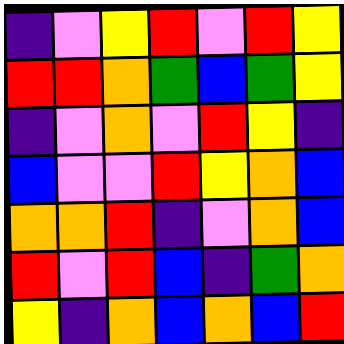[["indigo", "violet", "yellow", "red", "violet", "red", "yellow"], ["red", "red", "orange", "green", "blue", "green", "yellow"], ["indigo", "violet", "orange", "violet", "red", "yellow", "indigo"], ["blue", "violet", "violet", "red", "yellow", "orange", "blue"], ["orange", "orange", "red", "indigo", "violet", "orange", "blue"], ["red", "violet", "red", "blue", "indigo", "green", "orange"], ["yellow", "indigo", "orange", "blue", "orange", "blue", "red"]]